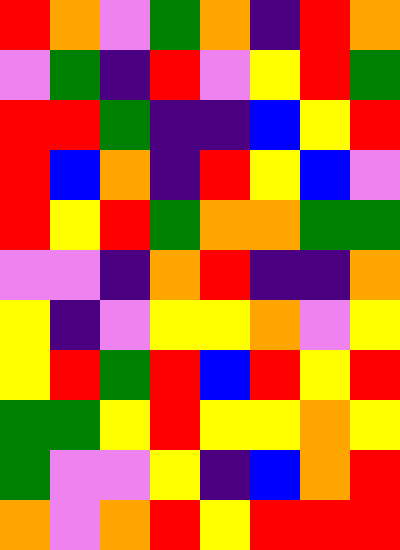[["red", "orange", "violet", "green", "orange", "indigo", "red", "orange"], ["violet", "green", "indigo", "red", "violet", "yellow", "red", "green"], ["red", "red", "green", "indigo", "indigo", "blue", "yellow", "red"], ["red", "blue", "orange", "indigo", "red", "yellow", "blue", "violet"], ["red", "yellow", "red", "green", "orange", "orange", "green", "green"], ["violet", "violet", "indigo", "orange", "red", "indigo", "indigo", "orange"], ["yellow", "indigo", "violet", "yellow", "yellow", "orange", "violet", "yellow"], ["yellow", "red", "green", "red", "blue", "red", "yellow", "red"], ["green", "green", "yellow", "red", "yellow", "yellow", "orange", "yellow"], ["green", "violet", "violet", "yellow", "indigo", "blue", "orange", "red"], ["orange", "violet", "orange", "red", "yellow", "red", "red", "red"]]